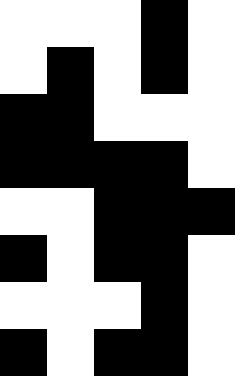[["white", "white", "white", "black", "white"], ["white", "black", "white", "black", "white"], ["black", "black", "white", "white", "white"], ["black", "black", "black", "black", "white"], ["white", "white", "black", "black", "black"], ["black", "white", "black", "black", "white"], ["white", "white", "white", "black", "white"], ["black", "white", "black", "black", "white"]]